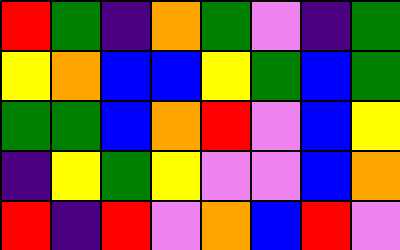[["red", "green", "indigo", "orange", "green", "violet", "indigo", "green"], ["yellow", "orange", "blue", "blue", "yellow", "green", "blue", "green"], ["green", "green", "blue", "orange", "red", "violet", "blue", "yellow"], ["indigo", "yellow", "green", "yellow", "violet", "violet", "blue", "orange"], ["red", "indigo", "red", "violet", "orange", "blue", "red", "violet"]]